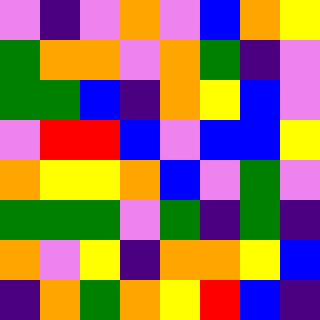[["violet", "indigo", "violet", "orange", "violet", "blue", "orange", "yellow"], ["green", "orange", "orange", "violet", "orange", "green", "indigo", "violet"], ["green", "green", "blue", "indigo", "orange", "yellow", "blue", "violet"], ["violet", "red", "red", "blue", "violet", "blue", "blue", "yellow"], ["orange", "yellow", "yellow", "orange", "blue", "violet", "green", "violet"], ["green", "green", "green", "violet", "green", "indigo", "green", "indigo"], ["orange", "violet", "yellow", "indigo", "orange", "orange", "yellow", "blue"], ["indigo", "orange", "green", "orange", "yellow", "red", "blue", "indigo"]]